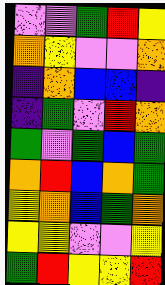[["violet", "violet", "green", "red", "yellow"], ["orange", "yellow", "violet", "violet", "orange"], ["indigo", "orange", "blue", "blue", "indigo"], ["indigo", "green", "violet", "red", "orange"], ["green", "violet", "green", "blue", "green"], ["orange", "red", "blue", "orange", "green"], ["yellow", "orange", "blue", "green", "orange"], ["yellow", "yellow", "violet", "violet", "yellow"], ["green", "red", "yellow", "yellow", "red"]]